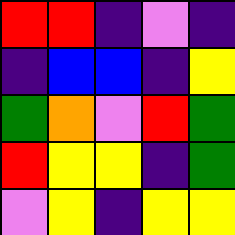[["red", "red", "indigo", "violet", "indigo"], ["indigo", "blue", "blue", "indigo", "yellow"], ["green", "orange", "violet", "red", "green"], ["red", "yellow", "yellow", "indigo", "green"], ["violet", "yellow", "indigo", "yellow", "yellow"]]